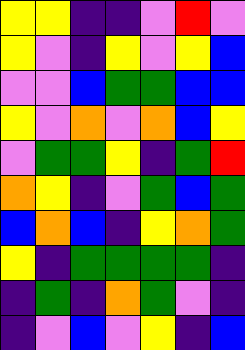[["yellow", "yellow", "indigo", "indigo", "violet", "red", "violet"], ["yellow", "violet", "indigo", "yellow", "violet", "yellow", "blue"], ["violet", "violet", "blue", "green", "green", "blue", "blue"], ["yellow", "violet", "orange", "violet", "orange", "blue", "yellow"], ["violet", "green", "green", "yellow", "indigo", "green", "red"], ["orange", "yellow", "indigo", "violet", "green", "blue", "green"], ["blue", "orange", "blue", "indigo", "yellow", "orange", "green"], ["yellow", "indigo", "green", "green", "green", "green", "indigo"], ["indigo", "green", "indigo", "orange", "green", "violet", "indigo"], ["indigo", "violet", "blue", "violet", "yellow", "indigo", "blue"]]